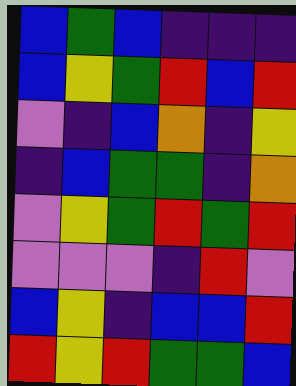[["blue", "green", "blue", "indigo", "indigo", "indigo"], ["blue", "yellow", "green", "red", "blue", "red"], ["violet", "indigo", "blue", "orange", "indigo", "yellow"], ["indigo", "blue", "green", "green", "indigo", "orange"], ["violet", "yellow", "green", "red", "green", "red"], ["violet", "violet", "violet", "indigo", "red", "violet"], ["blue", "yellow", "indigo", "blue", "blue", "red"], ["red", "yellow", "red", "green", "green", "blue"]]